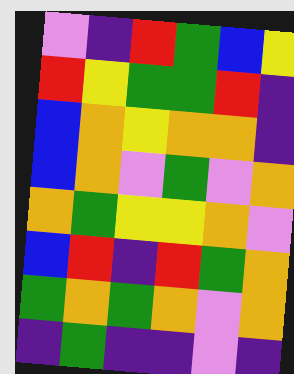[["violet", "indigo", "red", "green", "blue", "yellow"], ["red", "yellow", "green", "green", "red", "indigo"], ["blue", "orange", "yellow", "orange", "orange", "indigo"], ["blue", "orange", "violet", "green", "violet", "orange"], ["orange", "green", "yellow", "yellow", "orange", "violet"], ["blue", "red", "indigo", "red", "green", "orange"], ["green", "orange", "green", "orange", "violet", "orange"], ["indigo", "green", "indigo", "indigo", "violet", "indigo"]]